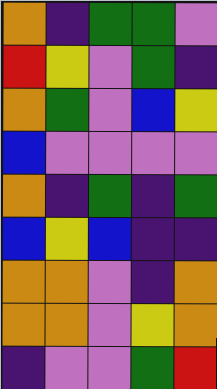[["orange", "indigo", "green", "green", "violet"], ["red", "yellow", "violet", "green", "indigo"], ["orange", "green", "violet", "blue", "yellow"], ["blue", "violet", "violet", "violet", "violet"], ["orange", "indigo", "green", "indigo", "green"], ["blue", "yellow", "blue", "indigo", "indigo"], ["orange", "orange", "violet", "indigo", "orange"], ["orange", "orange", "violet", "yellow", "orange"], ["indigo", "violet", "violet", "green", "red"]]